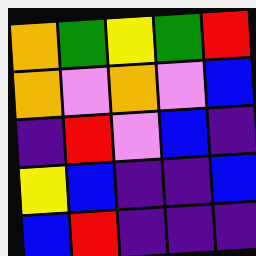[["orange", "green", "yellow", "green", "red"], ["orange", "violet", "orange", "violet", "blue"], ["indigo", "red", "violet", "blue", "indigo"], ["yellow", "blue", "indigo", "indigo", "blue"], ["blue", "red", "indigo", "indigo", "indigo"]]